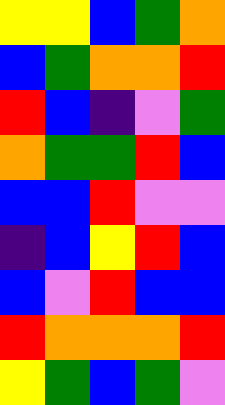[["yellow", "yellow", "blue", "green", "orange"], ["blue", "green", "orange", "orange", "red"], ["red", "blue", "indigo", "violet", "green"], ["orange", "green", "green", "red", "blue"], ["blue", "blue", "red", "violet", "violet"], ["indigo", "blue", "yellow", "red", "blue"], ["blue", "violet", "red", "blue", "blue"], ["red", "orange", "orange", "orange", "red"], ["yellow", "green", "blue", "green", "violet"]]